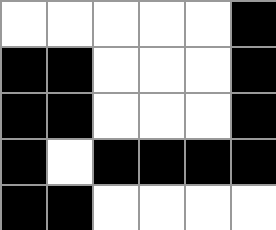[["white", "white", "white", "white", "white", "black"], ["black", "black", "white", "white", "white", "black"], ["black", "black", "white", "white", "white", "black"], ["black", "white", "black", "black", "black", "black"], ["black", "black", "white", "white", "white", "white"]]